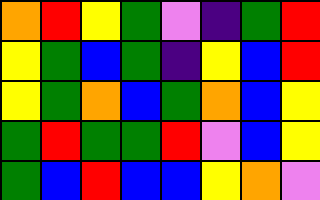[["orange", "red", "yellow", "green", "violet", "indigo", "green", "red"], ["yellow", "green", "blue", "green", "indigo", "yellow", "blue", "red"], ["yellow", "green", "orange", "blue", "green", "orange", "blue", "yellow"], ["green", "red", "green", "green", "red", "violet", "blue", "yellow"], ["green", "blue", "red", "blue", "blue", "yellow", "orange", "violet"]]